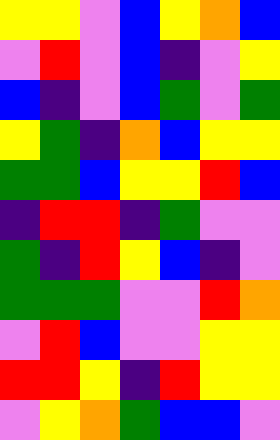[["yellow", "yellow", "violet", "blue", "yellow", "orange", "blue"], ["violet", "red", "violet", "blue", "indigo", "violet", "yellow"], ["blue", "indigo", "violet", "blue", "green", "violet", "green"], ["yellow", "green", "indigo", "orange", "blue", "yellow", "yellow"], ["green", "green", "blue", "yellow", "yellow", "red", "blue"], ["indigo", "red", "red", "indigo", "green", "violet", "violet"], ["green", "indigo", "red", "yellow", "blue", "indigo", "violet"], ["green", "green", "green", "violet", "violet", "red", "orange"], ["violet", "red", "blue", "violet", "violet", "yellow", "yellow"], ["red", "red", "yellow", "indigo", "red", "yellow", "yellow"], ["violet", "yellow", "orange", "green", "blue", "blue", "violet"]]